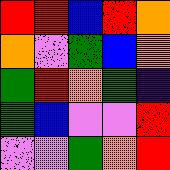[["red", "red", "blue", "red", "orange"], ["orange", "violet", "green", "blue", "orange"], ["green", "red", "orange", "green", "indigo"], ["green", "blue", "violet", "violet", "red"], ["violet", "violet", "green", "orange", "red"]]